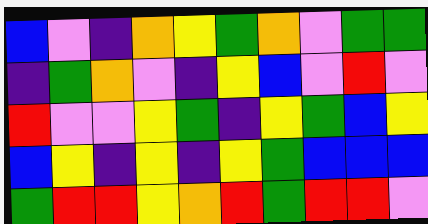[["blue", "violet", "indigo", "orange", "yellow", "green", "orange", "violet", "green", "green"], ["indigo", "green", "orange", "violet", "indigo", "yellow", "blue", "violet", "red", "violet"], ["red", "violet", "violet", "yellow", "green", "indigo", "yellow", "green", "blue", "yellow"], ["blue", "yellow", "indigo", "yellow", "indigo", "yellow", "green", "blue", "blue", "blue"], ["green", "red", "red", "yellow", "orange", "red", "green", "red", "red", "violet"]]